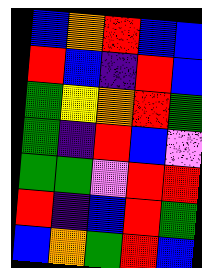[["blue", "orange", "red", "blue", "blue"], ["red", "blue", "indigo", "red", "blue"], ["green", "yellow", "orange", "red", "green"], ["green", "indigo", "red", "blue", "violet"], ["green", "green", "violet", "red", "red"], ["red", "indigo", "blue", "red", "green"], ["blue", "orange", "green", "red", "blue"]]